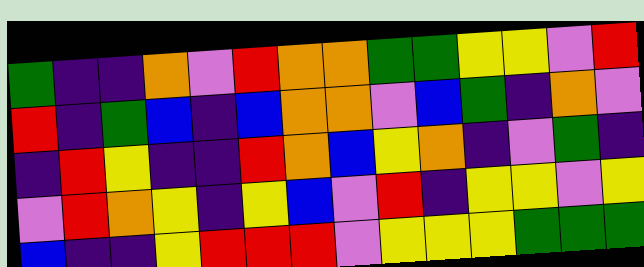[["green", "indigo", "indigo", "orange", "violet", "red", "orange", "orange", "green", "green", "yellow", "yellow", "violet", "red"], ["red", "indigo", "green", "blue", "indigo", "blue", "orange", "orange", "violet", "blue", "green", "indigo", "orange", "violet"], ["indigo", "red", "yellow", "indigo", "indigo", "red", "orange", "blue", "yellow", "orange", "indigo", "violet", "green", "indigo"], ["violet", "red", "orange", "yellow", "indigo", "yellow", "blue", "violet", "red", "indigo", "yellow", "yellow", "violet", "yellow"], ["blue", "indigo", "indigo", "yellow", "red", "red", "red", "violet", "yellow", "yellow", "yellow", "green", "green", "green"]]